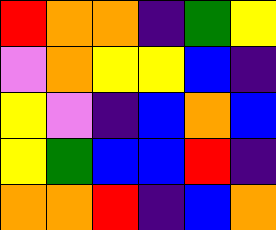[["red", "orange", "orange", "indigo", "green", "yellow"], ["violet", "orange", "yellow", "yellow", "blue", "indigo"], ["yellow", "violet", "indigo", "blue", "orange", "blue"], ["yellow", "green", "blue", "blue", "red", "indigo"], ["orange", "orange", "red", "indigo", "blue", "orange"]]